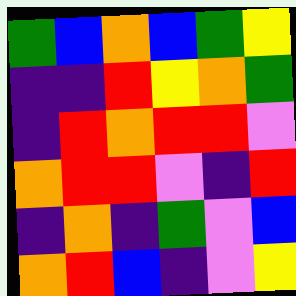[["green", "blue", "orange", "blue", "green", "yellow"], ["indigo", "indigo", "red", "yellow", "orange", "green"], ["indigo", "red", "orange", "red", "red", "violet"], ["orange", "red", "red", "violet", "indigo", "red"], ["indigo", "orange", "indigo", "green", "violet", "blue"], ["orange", "red", "blue", "indigo", "violet", "yellow"]]